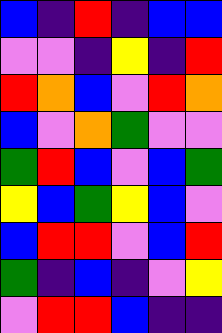[["blue", "indigo", "red", "indigo", "blue", "blue"], ["violet", "violet", "indigo", "yellow", "indigo", "red"], ["red", "orange", "blue", "violet", "red", "orange"], ["blue", "violet", "orange", "green", "violet", "violet"], ["green", "red", "blue", "violet", "blue", "green"], ["yellow", "blue", "green", "yellow", "blue", "violet"], ["blue", "red", "red", "violet", "blue", "red"], ["green", "indigo", "blue", "indigo", "violet", "yellow"], ["violet", "red", "red", "blue", "indigo", "indigo"]]